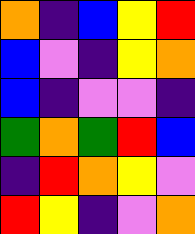[["orange", "indigo", "blue", "yellow", "red"], ["blue", "violet", "indigo", "yellow", "orange"], ["blue", "indigo", "violet", "violet", "indigo"], ["green", "orange", "green", "red", "blue"], ["indigo", "red", "orange", "yellow", "violet"], ["red", "yellow", "indigo", "violet", "orange"]]